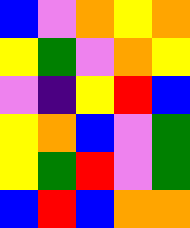[["blue", "violet", "orange", "yellow", "orange"], ["yellow", "green", "violet", "orange", "yellow"], ["violet", "indigo", "yellow", "red", "blue"], ["yellow", "orange", "blue", "violet", "green"], ["yellow", "green", "red", "violet", "green"], ["blue", "red", "blue", "orange", "orange"]]